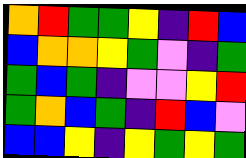[["orange", "red", "green", "green", "yellow", "indigo", "red", "blue"], ["blue", "orange", "orange", "yellow", "green", "violet", "indigo", "green"], ["green", "blue", "green", "indigo", "violet", "violet", "yellow", "red"], ["green", "orange", "blue", "green", "indigo", "red", "blue", "violet"], ["blue", "blue", "yellow", "indigo", "yellow", "green", "yellow", "green"]]